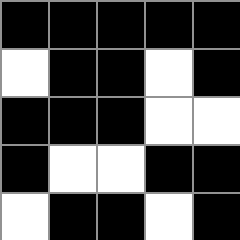[["black", "black", "black", "black", "black"], ["white", "black", "black", "white", "black"], ["black", "black", "black", "white", "white"], ["black", "white", "white", "black", "black"], ["white", "black", "black", "white", "black"]]